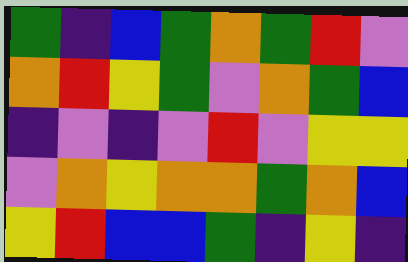[["green", "indigo", "blue", "green", "orange", "green", "red", "violet"], ["orange", "red", "yellow", "green", "violet", "orange", "green", "blue"], ["indigo", "violet", "indigo", "violet", "red", "violet", "yellow", "yellow"], ["violet", "orange", "yellow", "orange", "orange", "green", "orange", "blue"], ["yellow", "red", "blue", "blue", "green", "indigo", "yellow", "indigo"]]